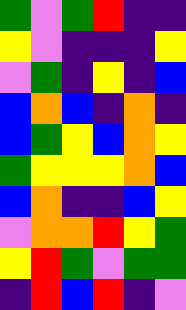[["green", "violet", "green", "red", "indigo", "indigo"], ["yellow", "violet", "indigo", "indigo", "indigo", "yellow"], ["violet", "green", "indigo", "yellow", "indigo", "blue"], ["blue", "orange", "blue", "indigo", "orange", "indigo"], ["blue", "green", "yellow", "blue", "orange", "yellow"], ["green", "yellow", "yellow", "yellow", "orange", "blue"], ["blue", "orange", "indigo", "indigo", "blue", "yellow"], ["violet", "orange", "orange", "red", "yellow", "green"], ["yellow", "red", "green", "violet", "green", "green"], ["indigo", "red", "blue", "red", "indigo", "violet"]]